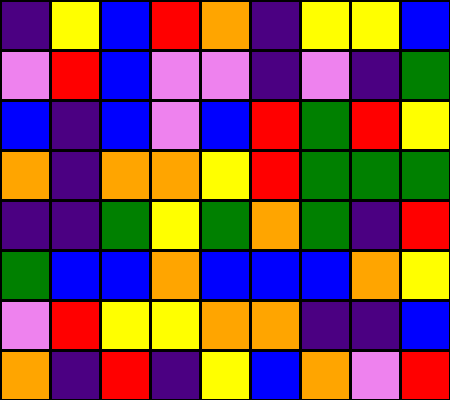[["indigo", "yellow", "blue", "red", "orange", "indigo", "yellow", "yellow", "blue"], ["violet", "red", "blue", "violet", "violet", "indigo", "violet", "indigo", "green"], ["blue", "indigo", "blue", "violet", "blue", "red", "green", "red", "yellow"], ["orange", "indigo", "orange", "orange", "yellow", "red", "green", "green", "green"], ["indigo", "indigo", "green", "yellow", "green", "orange", "green", "indigo", "red"], ["green", "blue", "blue", "orange", "blue", "blue", "blue", "orange", "yellow"], ["violet", "red", "yellow", "yellow", "orange", "orange", "indigo", "indigo", "blue"], ["orange", "indigo", "red", "indigo", "yellow", "blue", "orange", "violet", "red"]]